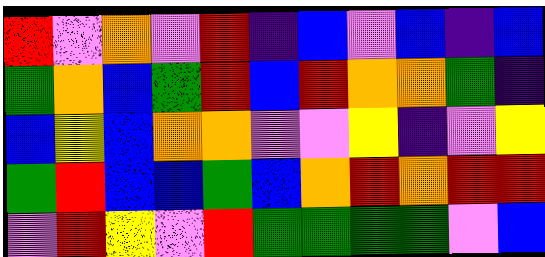[["red", "violet", "orange", "violet", "red", "indigo", "blue", "violet", "blue", "indigo", "blue"], ["green", "orange", "blue", "green", "red", "blue", "red", "orange", "orange", "green", "indigo"], ["blue", "yellow", "blue", "orange", "orange", "violet", "violet", "yellow", "indigo", "violet", "yellow"], ["green", "red", "blue", "blue", "green", "blue", "orange", "red", "orange", "red", "red"], ["violet", "red", "yellow", "violet", "red", "green", "green", "green", "green", "violet", "blue"]]